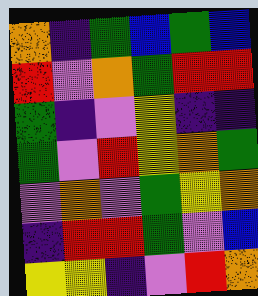[["orange", "indigo", "green", "blue", "green", "blue"], ["red", "violet", "orange", "green", "red", "red"], ["green", "indigo", "violet", "yellow", "indigo", "indigo"], ["green", "violet", "red", "yellow", "orange", "green"], ["violet", "orange", "violet", "green", "yellow", "orange"], ["indigo", "red", "red", "green", "violet", "blue"], ["yellow", "yellow", "indigo", "violet", "red", "orange"]]